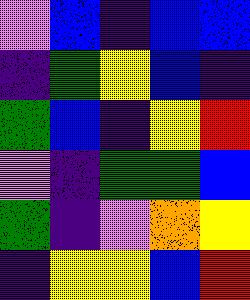[["violet", "blue", "indigo", "blue", "blue"], ["indigo", "green", "yellow", "blue", "indigo"], ["green", "blue", "indigo", "yellow", "red"], ["violet", "indigo", "green", "green", "blue"], ["green", "indigo", "violet", "orange", "yellow"], ["indigo", "yellow", "yellow", "blue", "red"]]